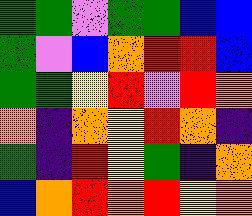[["green", "green", "violet", "green", "green", "blue", "blue"], ["green", "violet", "blue", "orange", "red", "red", "blue"], ["green", "green", "yellow", "red", "violet", "red", "orange"], ["orange", "indigo", "orange", "yellow", "red", "orange", "indigo"], ["green", "indigo", "red", "yellow", "green", "indigo", "orange"], ["blue", "orange", "red", "orange", "red", "yellow", "orange"]]